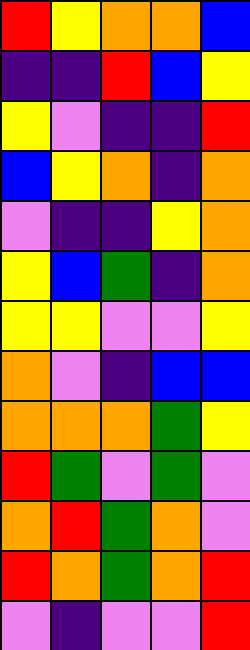[["red", "yellow", "orange", "orange", "blue"], ["indigo", "indigo", "red", "blue", "yellow"], ["yellow", "violet", "indigo", "indigo", "red"], ["blue", "yellow", "orange", "indigo", "orange"], ["violet", "indigo", "indigo", "yellow", "orange"], ["yellow", "blue", "green", "indigo", "orange"], ["yellow", "yellow", "violet", "violet", "yellow"], ["orange", "violet", "indigo", "blue", "blue"], ["orange", "orange", "orange", "green", "yellow"], ["red", "green", "violet", "green", "violet"], ["orange", "red", "green", "orange", "violet"], ["red", "orange", "green", "orange", "red"], ["violet", "indigo", "violet", "violet", "red"]]